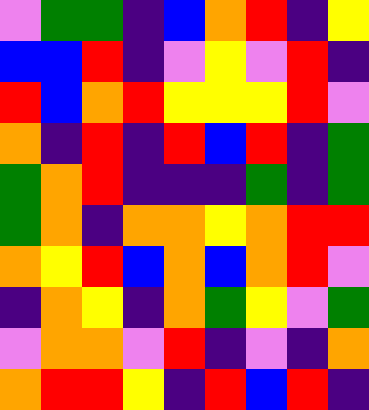[["violet", "green", "green", "indigo", "blue", "orange", "red", "indigo", "yellow"], ["blue", "blue", "red", "indigo", "violet", "yellow", "violet", "red", "indigo"], ["red", "blue", "orange", "red", "yellow", "yellow", "yellow", "red", "violet"], ["orange", "indigo", "red", "indigo", "red", "blue", "red", "indigo", "green"], ["green", "orange", "red", "indigo", "indigo", "indigo", "green", "indigo", "green"], ["green", "orange", "indigo", "orange", "orange", "yellow", "orange", "red", "red"], ["orange", "yellow", "red", "blue", "orange", "blue", "orange", "red", "violet"], ["indigo", "orange", "yellow", "indigo", "orange", "green", "yellow", "violet", "green"], ["violet", "orange", "orange", "violet", "red", "indigo", "violet", "indigo", "orange"], ["orange", "red", "red", "yellow", "indigo", "red", "blue", "red", "indigo"]]